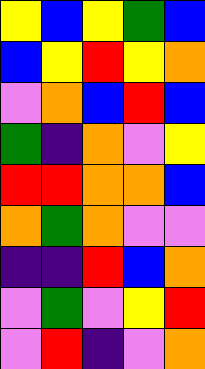[["yellow", "blue", "yellow", "green", "blue"], ["blue", "yellow", "red", "yellow", "orange"], ["violet", "orange", "blue", "red", "blue"], ["green", "indigo", "orange", "violet", "yellow"], ["red", "red", "orange", "orange", "blue"], ["orange", "green", "orange", "violet", "violet"], ["indigo", "indigo", "red", "blue", "orange"], ["violet", "green", "violet", "yellow", "red"], ["violet", "red", "indigo", "violet", "orange"]]